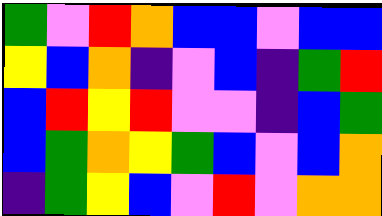[["green", "violet", "red", "orange", "blue", "blue", "violet", "blue", "blue"], ["yellow", "blue", "orange", "indigo", "violet", "blue", "indigo", "green", "red"], ["blue", "red", "yellow", "red", "violet", "violet", "indigo", "blue", "green"], ["blue", "green", "orange", "yellow", "green", "blue", "violet", "blue", "orange"], ["indigo", "green", "yellow", "blue", "violet", "red", "violet", "orange", "orange"]]